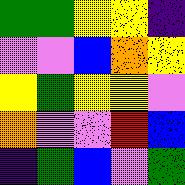[["green", "green", "yellow", "yellow", "indigo"], ["violet", "violet", "blue", "orange", "yellow"], ["yellow", "green", "yellow", "yellow", "violet"], ["orange", "violet", "violet", "red", "blue"], ["indigo", "green", "blue", "violet", "green"]]